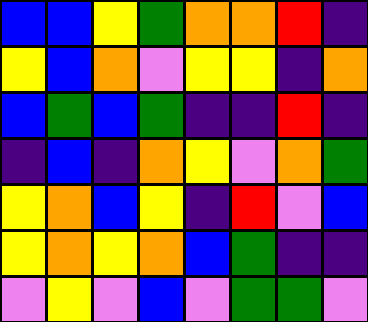[["blue", "blue", "yellow", "green", "orange", "orange", "red", "indigo"], ["yellow", "blue", "orange", "violet", "yellow", "yellow", "indigo", "orange"], ["blue", "green", "blue", "green", "indigo", "indigo", "red", "indigo"], ["indigo", "blue", "indigo", "orange", "yellow", "violet", "orange", "green"], ["yellow", "orange", "blue", "yellow", "indigo", "red", "violet", "blue"], ["yellow", "orange", "yellow", "orange", "blue", "green", "indigo", "indigo"], ["violet", "yellow", "violet", "blue", "violet", "green", "green", "violet"]]